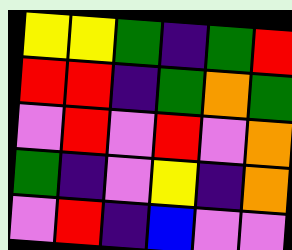[["yellow", "yellow", "green", "indigo", "green", "red"], ["red", "red", "indigo", "green", "orange", "green"], ["violet", "red", "violet", "red", "violet", "orange"], ["green", "indigo", "violet", "yellow", "indigo", "orange"], ["violet", "red", "indigo", "blue", "violet", "violet"]]